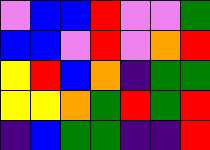[["violet", "blue", "blue", "red", "violet", "violet", "green"], ["blue", "blue", "violet", "red", "violet", "orange", "red"], ["yellow", "red", "blue", "orange", "indigo", "green", "green"], ["yellow", "yellow", "orange", "green", "red", "green", "red"], ["indigo", "blue", "green", "green", "indigo", "indigo", "red"]]